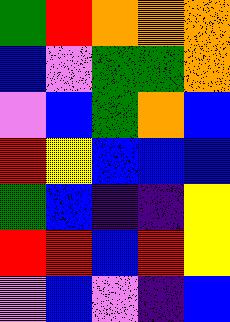[["green", "red", "orange", "orange", "orange"], ["blue", "violet", "green", "green", "orange"], ["violet", "blue", "green", "orange", "blue"], ["red", "yellow", "blue", "blue", "blue"], ["green", "blue", "indigo", "indigo", "yellow"], ["red", "red", "blue", "red", "yellow"], ["violet", "blue", "violet", "indigo", "blue"]]